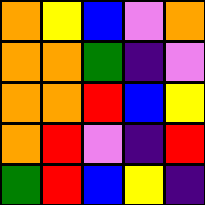[["orange", "yellow", "blue", "violet", "orange"], ["orange", "orange", "green", "indigo", "violet"], ["orange", "orange", "red", "blue", "yellow"], ["orange", "red", "violet", "indigo", "red"], ["green", "red", "blue", "yellow", "indigo"]]